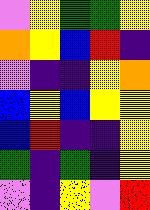[["violet", "yellow", "green", "green", "yellow"], ["orange", "yellow", "blue", "red", "indigo"], ["violet", "indigo", "indigo", "yellow", "orange"], ["blue", "yellow", "blue", "yellow", "yellow"], ["blue", "red", "indigo", "indigo", "yellow"], ["green", "indigo", "green", "indigo", "yellow"], ["violet", "indigo", "yellow", "violet", "red"]]